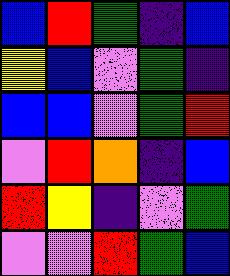[["blue", "red", "green", "indigo", "blue"], ["yellow", "blue", "violet", "green", "indigo"], ["blue", "blue", "violet", "green", "red"], ["violet", "red", "orange", "indigo", "blue"], ["red", "yellow", "indigo", "violet", "green"], ["violet", "violet", "red", "green", "blue"]]